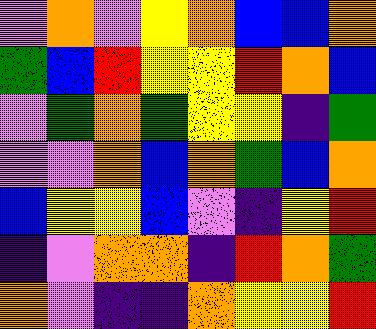[["violet", "orange", "violet", "yellow", "orange", "blue", "blue", "orange"], ["green", "blue", "red", "yellow", "yellow", "red", "orange", "blue"], ["violet", "green", "orange", "green", "yellow", "yellow", "indigo", "green"], ["violet", "violet", "orange", "blue", "orange", "green", "blue", "orange"], ["blue", "yellow", "yellow", "blue", "violet", "indigo", "yellow", "red"], ["indigo", "violet", "orange", "orange", "indigo", "red", "orange", "green"], ["orange", "violet", "indigo", "indigo", "orange", "yellow", "yellow", "red"]]